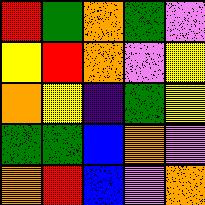[["red", "green", "orange", "green", "violet"], ["yellow", "red", "orange", "violet", "yellow"], ["orange", "yellow", "indigo", "green", "yellow"], ["green", "green", "blue", "orange", "violet"], ["orange", "red", "blue", "violet", "orange"]]